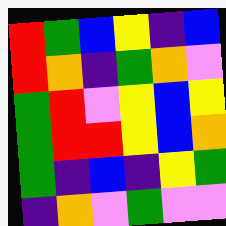[["red", "green", "blue", "yellow", "indigo", "blue"], ["red", "orange", "indigo", "green", "orange", "violet"], ["green", "red", "violet", "yellow", "blue", "yellow"], ["green", "red", "red", "yellow", "blue", "orange"], ["green", "indigo", "blue", "indigo", "yellow", "green"], ["indigo", "orange", "violet", "green", "violet", "violet"]]